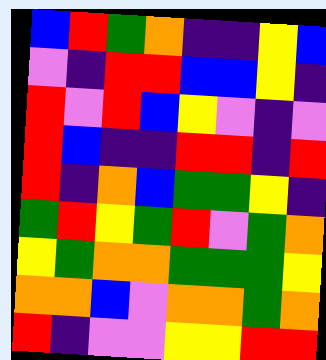[["blue", "red", "green", "orange", "indigo", "indigo", "yellow", "blue"], ["violet", "indigo", "red", "red", "blue", "blue", "yellow", "indigo"], ["red", "violet", "red", "blue", "yellow", "violet", "indigo", "violet"], ["red", "blue", "indigo", "indigo", "red", "red", "indigo", "red"], ["red", "indigo", "orange", "blue", "green", "green", "yellow", "indigo"], ["green", "red", "yellow", "green", "red", "violet", "green", "orange"], ["yellow", "green", "orange", "orange", "green", "green", "green", "yellow"], ["orange", "orange", "blue", "violet", "orange", "orange", "green", "orange"], ["red", "indigo", "violet", "violet", "yellow", "yellow", "red", "red"]]